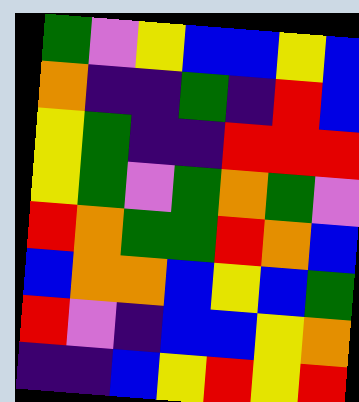[["green", "violet", "yellow", "blue", "blue", "yellow", "blue"], ["orange", "indigo", "indigo", "green", "indigo", "red", "blue"], ["yellow", "green", "indigo", "indigo", "red", "red", "red"], ["yellow", "green", "violet", "green", "orange", "green", "violet"], ["red", "orange", "green", "green", "red", "orange", "blue"], ["blue", "orange", "orange", "blue", "yellow", "blue", "green"], ["red", "violet", "indigo", "blue", "blue", "yellow", "orange"], ["indigo", "indigo", "blue", "yellow", "red", "yellow", "red"]]